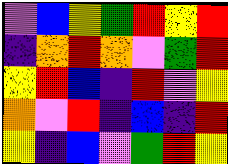[["violet", "blue", "yellow", "green", "red", "yellow", "red"], ["indigo", "orange", "red", "orange", "violet", "green", "red"], ["yellow", "red", "blue", "indigo", "red", "violet", "yellow"], ["orange", "violet", "red", "indigo", "blue", "indigo", "red"], ["yellow", "indigo", "blue", "violet", "green", "red", "yellow"]]